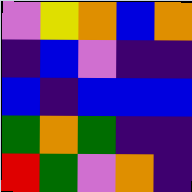[["violet", "yellow", "orange", "blue", "orange"], ["indigo", "blue", "violet", "indigo", "indigo"], ["blue", "indigo", "blue", "blue", "blue"], ["green", "orange", "green", "indigo", "indigo"], ["red", "green", "violet", "orange", "indigo"]]